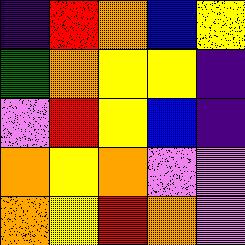[["indigo", "red", "orange", "blue", "yellow"], ["green", "orange", "yellow", "yellow", "indigo"], ["violet", "red", "yellow", "blue", "indigo"], ["orange", "yellow", "orange", "violet", "violet"], ["orange", "yellow", "red", "orange", "violet"]]